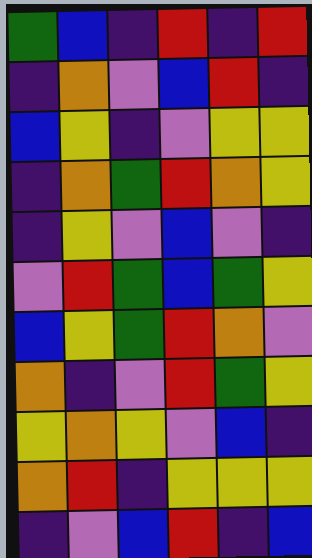[["green", "blue", "indigo", "red", "indigo", "red"], ["indigo", "orange", "violet", "blue", "red", "indigo"], ["blue", "yellow", "indigo", "violet", "yellow", "yellow"], ["indigo", "orange", "green", "red", "orange", "yellow"], ["indigo", "yellow", "violet", "blue", "violet", "indigo"], ["violet", "red", "green", "blue", "green", "yellow"], ["blue", "yellow", "green", "red", "orange", "violet"], ["orange", "indigo", "violet", "red", "green", "yellow"], ["yellow", "orange", "yellow", "violet", "blue", "indigo"], ["orange", "red", "indigo", "yellow", "yellow", "yellow"], ["indigo", "violet", "blue", "red", "indigo", "blue"]]